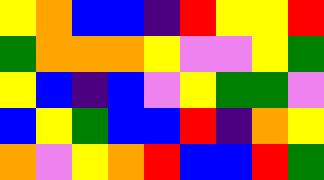[["yellow", "orange", "blue", "blue", "indigo", "red", "yellow", "yellow", "red"], ["green", "orange", "orange", "orange", "yellow", "violet", "violet", "yellow", "green"], ["yellow", "blue", "indigo", "blue", "violet", "yellow", "green", "green", "violet"], ["blue", "yellow", "green", "blue", "blue", "red", "indigo", "orange", "yellow"], ["orange", "violet", "yellow", "orange", "red", "blue", "blue", "red", "green"]]